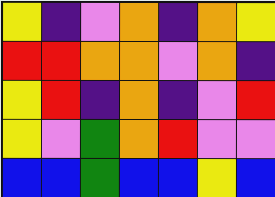[["yellow", "indigo", "violet", "orange", "indigo", "orange", "yellow"], ["red", "red", "orange", "orange", "violet", "orange", "indigo"], ["yellow", "red", "indigo", "orange", "indigo", "violet", "red"], ["yellow", "violet", "green", "orange", "red", "violet", "violet"], ["blue", "blue", "green", "blue", "blue", "yellow", "blue"]]